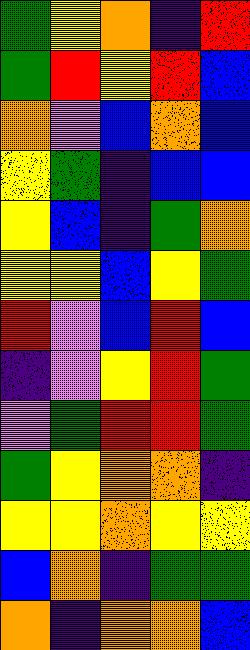[["green", "yellow", "orange", "indigo", "red"], ["green", "red", "yellow", "red", "blue"], ["orange", "violet", "blue", "orange", "blue"], ["yellow", "green", "indigo", "blue", "blue"], ["yellow", "blue", "indigo", "green", "orange"], ["yellow", "yellow", "blue", "yellow", "green"], ["red", "violet", "blue", "red", "blue"], ["indigo", "violet", "yellow", "red", "green"], ["violet", "green", "red", "red", "green"], ["green", "yellow", "orange", "orange", "indigo"], ["yellow", "yellow", "orange", "yellow", "yellow"], ["blue", "orange", "indigo", "green", "green"], ["orange", "indigo", "orange", "orange", "blue"]]